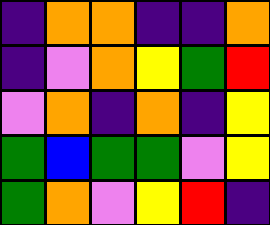[["indigo", "orange", "orange", "indigo", "indigo", "orange"], ["indigo", "violet", "orange", "yellow", "green", "red"], ["violet", "orange", "indigo", "orange", "indigo", "yellow"], ["green", "blue", "green", "green", "violet", "yellow"], ["green", "orange", "violet", "yellow", "red", "indigo"]]